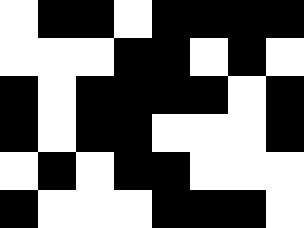[["white", "black", "black", "white", "black", "black", "black", "black"], ["white", "white", "white", "black", "black", "white", "black", "white"], ["black", "white", "black", "black", "black", "black", "white", "black"], ["black", "white", "black", "black", "white", "white", "white", "black"], ["white", "black", "white", "black", "black", "white", "white", "white"], ["black", "white", "white", "white", "black", "black", "black", "white"]]